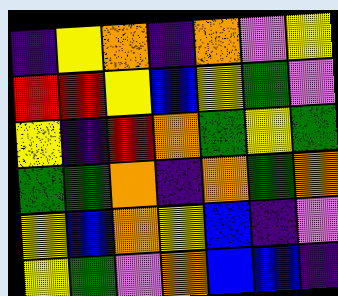[["indigo", "yellow", "orange", "indigo", "orange", "violet", "yellow"], ["red", "red", "yellow", "blue", "yellow", "green", "violet"], ["yellow", "indigo", "red", "orange", "green", "yellow", "green"], ["green", "green", "orange", "indigo", "orange", "green", "orange"], ["yellow", "blue", "orange", "yellow", "blue", "indigo", "violet"], ["yellow", "green", "violet", "orange", "blue", "blue", "indigo"]]